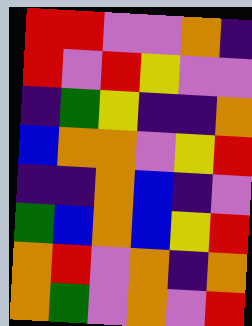[["red", "red", "violet", "violet", "orange", "indigo"], ["red", "violet", "red", "yellow", "violet", "violet"], ["indigo", "green", "yellow", "indigo", "indigo", "orange"], ["blue", "orange", "orange", "violet", "yellow", "red"], ["indigo", "indigo", "orange", "blue", "indigo", "violet"], ["green", "blue", "orange", "blue", "yellow", "red"], ["orange", "red", "violet", "orange", "indigo", "orange"], ["orange", "green", "violet", "orange", "violet", "red"]]